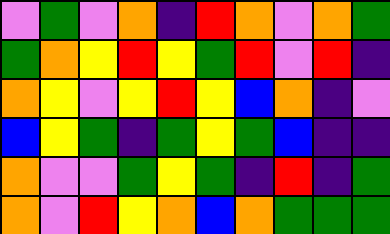[["violet", "green", "violet", "orange", "indigo", "red", "orange", "violet", "orange", "green"], ["green", "orange", "yellow", "red", "yellow", "green", "red", "violet", "red", "indigo"], ["orange", "yellow", "violet", "yellow", "red", "yellow", "blue", "orange", "indigo", "violet"], ["blue", "yellow", "green", "indigo", "green", "yellow", "green", "blue", "indigo", "indigo"], ["orange", "violet", "violet", "green", "yellow", "green", "indigo", "red", "indigo", "green"], ["orange", "violet", "red", "yellow", "orange", "blue", "orange", "green", "green", "green"]]